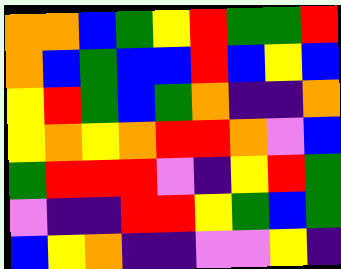[["orange", "orange", "blue", "green", "yellow", "red", "green", "green", "red"], ["orange", "blue", "green", "blue", "blue", "red", "blue", "yellow", "blue"], ["yellow", "red", "green", "blue", "green", "orange", "indigo", "indigo", "orange"], ["yellow", "orange", "yellow", "orange", "red", "red", "orange", "violet", "blue"], ["green", "red", "red", "red", "violet", "indigo", "yellow", "red", "green"], ["violet", "indigo", "indigo", "red", "red", "yellow", "green", "blue", "green"], ["blue", "yellow", "orange", "indigo", "indigo", "violet", "violet", "yellow", "indigo"]]